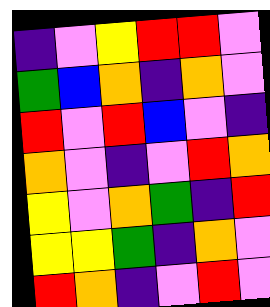[["indigo", "violet", "yellow", "red", "red", "violet"], ["green", "blue", "orange", "indigo", "orange", "violet"], ["red", "violet", "red", "blue", "violet", "indigo"], ["orange", "violet", "indigo", "violet", "red", "orange"], ["yellow", "violet", "orange", "green", "indigo", "red"], ["yellow", "yellow", "green", "indigo", "orange", "violet"], ["red", "orange", "indigo", "violet", "red", "violet"]]